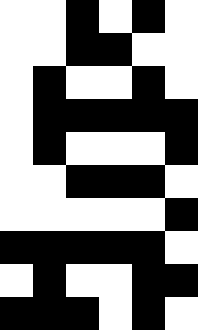[["white", "white", "black", "white", "black", "white"], ["white", "white", "black", "black", "white", "white"], ["white", "black", "white", "white", "black", "white"], ["white", "black", "black", "black", "black", "black"], ["white", "black", "white", "white", "white", "black"], ["white", "white", "black", "black", "black", "white"], ["white", "white", "white", "white", "white", "black"], ["black", "black", "black", "black", "black", "white"], ["white", "black", "white", "white", "black", "black"], ["black", "black", "black", "white", "black", "white"]]